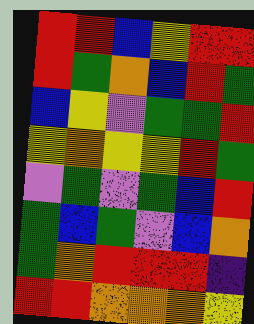[["red", "red", "blue", "yellow", "red", "red"], ["red", "green", "orange", "blue", "red", "green"], ["blue", "yellow", "violet", "green", "green", "red"], ["yellow", "orange", "yellow", "yellow", "red", "green"], ["violet", "green", "violet", "green", "blue", "red"], ["green", "blue", "green", "violet", "blue", "orange"], ["green", "orange", "red", "red", "red", "indigo"], ["red", "red", "orange", "orange", "orange", "yellow"]]